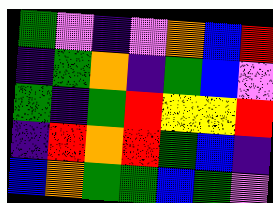[["green", "violet", "indigo", "violet", "orange", "blue", "red"], ["indigo", "green", "orange", "indigo", "green", "blue", "violet"], ["green", "indigo", "green", "red", "yellow", "yellow", "red"], ["indigo", "red", "orange", "red", "green", "blue", "indigo"], ["blue", "orange", "green", "green", "blue", "green", "violet"]]